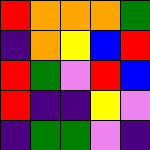[["red", "orange", "orange", "orange", "green"], ["indigo", "orange", "yellow", "blue", "red"], ["red", "green", "violet", "red", "blue"], ["red", "indigo", "indigo", "yellow", "violet"], ["indigo", "green", "green", "violet", "indigo"]]